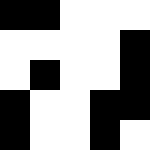[["black", "black", "white", "white", "white"], ["white", "white", "white", "white", "black"], ["white", "black", "white", "white", "black"], ["black", "white", "white", "black", "black"], ["black", "white", "white", "black", "white"]]